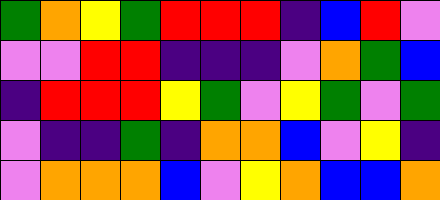[["green", "orange", "yellow", "green", "red", "red", "red", "indigo", "blue", "red", "violet"], ["violet", "violet", "red", "red", "indigo", "indigo", "indigo", "violet", "orange", "green", "blue"], ["indigo", "red", "red", "red", "yellow", "green", "violet", "yellow", "green", "violet", "green"], ["violet", "indigo", "indigo", "green", "indigo", "orange", "orange", "blue", "violet", "yellow", "indigo"], ["violet", "orange", "orange", "orange", "blue", "violet", "yellow", "orange", "blue", "blue", "orange"]]